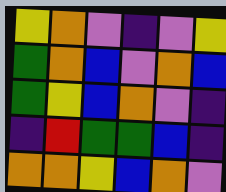[["yellow", "orange", "violet", "indigo", "violet", "yellow"], ["green", "orange", "blue", "violet", "orange", "blue"], ["green", "yellow", "blue", "orange", "violet", "indigo"], ["indigo", "red", "green", "green", "blue", "indigo"], ["orange", "orange", "yellow", "blue", "orange", "violet"]]